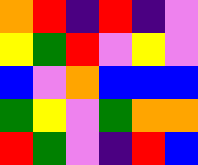[["orange", "red", "indigo", "red", "indigo", "violet"], ["yellow", "green", "red", "violet", "yellow", "violet"], ["blue", "violet", "orange", "blue", "blue", "blue"], ["green", "yellow", "violet", "green", "orange", "orange"], ["red", "green", "violet", "indigo", "red", "blue"]]